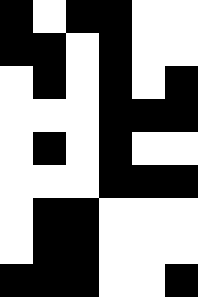[["black", "white", "black", "black", "white", "white"], ["black", "black", "white", "black", "white", "white"], ["white", "black", "white", "black", "white", "black"], ["white", "white", "white", "black", "black", "black"], ["white", "black", "white", "black", "white", "white"], ["white", "white", "white", "black", "black", "black"], ["white", "black", "black", "white", "white", "white"], ["white", "black", "black", "white", "white", "white"], ["black", "black", "black", "white", "white", "black"]]